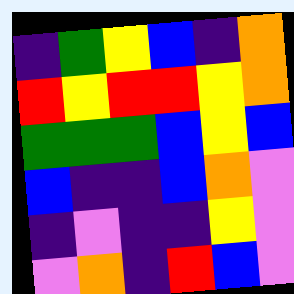[["indigo", "green", "yellow", "blue", "indigo", "orange"], ["red", "yellow", "red", "red", "yellow", "orange"], ["green", "green", "green", "blue", "yellow", "blue"], ["blue", "indigo", "indigo", "blue", "orange", "violet"], ["indigo", "violet", "indigo", "indigo", "yellow", "violet"], ["violet", "orange", "indigo", "red", "blue", "violet"]]